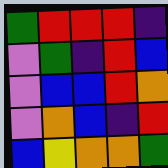[["green", "red", "red", "red", "indigo"], ["violet", "green", "indigo", "red", "blue"], ["violet", "blue", "blue", "red", "orange"], ["violet", "orange", "blue", "indigo", "red"], ["blue", "yellow", "orange", "orange", "green"]]